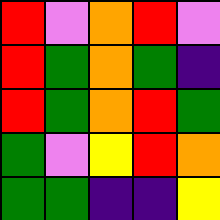[["red", "violet", "orange", "red", "violet"], ["red", "green", "orange", "green", "indigo"], ["red", "green", "orange", "red", "green"], ["green", "violet", "yellow", "red", "orange"], ["green", "green", "indigo", "indigo", "yellow"]]